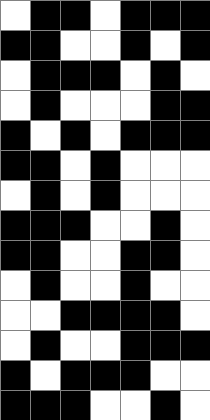[["white", "black", "black", "white", "black", "black", "black"], ["black", "black", "white", "white", "black", "white", "black"], ["white", "black", "black", "black", "white", "black", "white"], ["white", "black", "white", "white", "white", "black", "black"], ["black", "white", "black", "white", "black", "black", "black"], ["black", "black", "white", "black", "white", "white", "white"], ["white", "black", "white", "black", "white", "white", "white"], ["black", "black", "black", "white", "white", "black", "white"], ["black", "black", "white", "white", "black", "black", "white"], ["white", "black", "white", "white", "black", "white", "white"], ["white", "white", "black", "black", "black", "black", "white"], ["white", "black", "white", "white", "black", "black", "black"], ["black", "white", "black", "black", "black", "white", "white"], ["black", "black", "black", "white", "white", "black", "white"]]